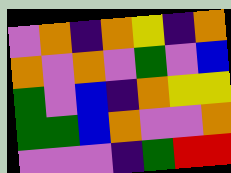[["violet", "orange", "indigo", "orange", "yellow", "indigo", "orange"], ["orange", "violet", "orange", "violet", "green", "violet", "blue"], ["green", "violet", "blue", "indigo", "orange", "yellow", "yellow"], ["green", "green", "blue", "orange", "violet", "violet", "orange"], ["violet", "violet", "violet", "indigo", "green", "red", "red"]]